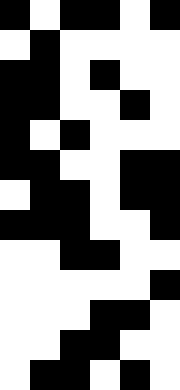[["black", "white", "black", "black", "white", "black"], ["white", "black", "white", "white", "white", "white"], ["black", "black", "white", "black", "white", "white"], ["black", "black", "white", "white", "black", "white"], ["black", "white", "black", "white", "white", "white"], ["black", "black", "white", "white", "black", "black"], ["white", "black", "black", "white", "black", "black"], ["black", "black", "black", "white", "white", "black"], ["white", "white", "black", "black", "white", "white"], ["white", "white", "white", "white", "white", "black"], ["white", "white", "white", "black", "black", "white"], ["white", "white", "black", "black", "white", "white"], ["white", "black", "black", "white", "black", "white"]]